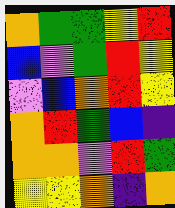[["orange", "green", "green", "yellow", "red"], ["blue", "violet", "green", "red", "yellow"], ["violet", "blue", "orange", "red", "yellow"], ["orange", "red", "green", "blue", "indigo"], ["orange", "orange", "violet", "red", "green"], ["yellow", "yellow", "orange", "indigo", "orange"]]